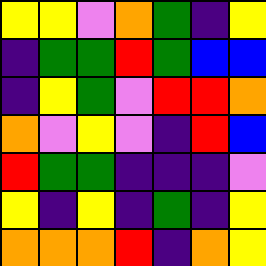[["yellow", "yellow", "violet", "orange", "green", "indigo", "yellow"], ["indigo", "green", "green", "red", "green", "blue", "blue"], ["indigo", "yellow", "green", "violet", "red", "red", "orange"], ["orange", "violet", "yellow", "violet", "indigo", "red", "blue"], ["red", "green", "green", "indigo", "indigo", "indigo", "violet"], ["yellow", "indigo", "yellow", "indigo", "green", "indigo", "yellow"], ["orange", "orange", "orange", "red", "indigo", "orange", "yellow"]]